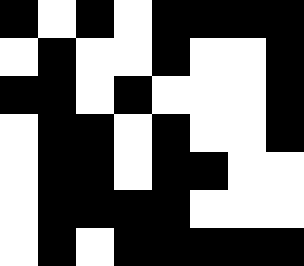[["black", "white", "black", "white", "black", "black", "black", "black"], ["white", "black", "white", "white", "black", "white", "white", "black"], ["black", "black", "white", "black", "white", "white", "white", "black"], ["white", "black", "black", "white", "black", "white", "white", "black"], ["white", "black", "black", "white", "black", "black", "white", "white"], ["white", "black", "black", "black", "black", "white", "white", "white"], ["white", "black", "white", "black", "black", "black", "black", "black"]]